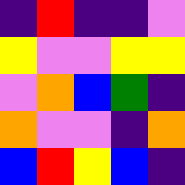[["indigo", "red", "indigo", "indigo", "violet"], ["yellow", "violet", "violet", "yellow", "yellow"], ["violet", "orange", "blue", "green", "indigo"], ["orange", "violet", "violet", "indigo", "orange"], ["blue", "red", "yellow", "blue", "indigo"]]